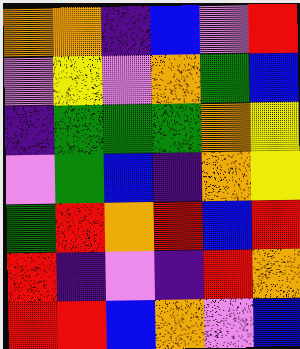[["orange", "orange", "indigo", "blue", "violet", "red"], ["violet", "yellow", "violet", "orange", "green", "blue"], ["indigo", "green", "green", "green", "orange", "yellow"], ["violet", "green", "blue", "indigo", "orange", "yellow"], ["green", "red", "orange", "red", "blue", "red"], ["red", "indigo", "violet", "indigo", "red", "orange"], ["red", "red", "blue", "orange", "violet", "blue"]]